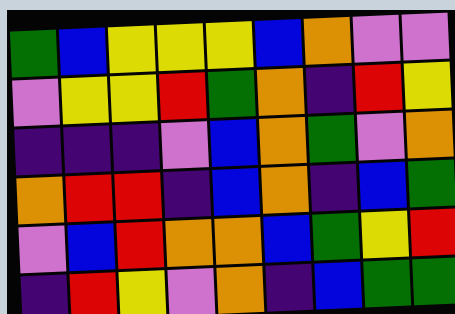[["green", "blue", "yellow", "yellow", "yellow", "blue", "orange", "violet", "violet"], ["violet", "yellow", "yellow", "red", "green", "orange", "indigo", "red", "yellow"], ["indigo", "indigo", "indigo", "violet", "blue", "orange", "green", "violet", "orange"], ["orange", "red", "red", "indigo", "blue", "orange", "indigo", "blue", "green"], ["violet", "blue", "red", "orange", "orange", "blue", "green", "yellow", "red"], ["indigo", "red", "yellow", "violet", "orange", "indigo", "blue", "green", "green"]]